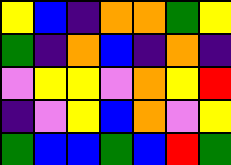[["yellow", "blue", "indigo", "orange", "orange", "green", "yellow"], ["green", "indigo", "orange", "blue", "indigo", "orange", "indigo"], ["violet", "yellow", "yellow", "violet", "orange", "yellow", "red"], ["indigo", "violet", "yellow", "blue", "orange", "violet", "yellow"], ["green", "blue", "blue", "green", "blue", "red", "green"]]